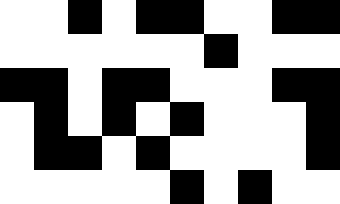[["white", "white", "black", "white", "black", "black", "white", "white", "black", "black"], ["white", "white", "white", "white", "white", "white", "black", "white", "white", "white"], ["black", "black", "white", "black", "black", "white", "white", "white", "black", "black"], ["white", "black", "white", "black", "white", "black", "white", "white", "white", "black"], ["white", "black", "black", "white", "black", "white", "white", "white", "white", "black"], ["white", "white", "white", "white", "white", "black", "white", "black", "white", "white"]]